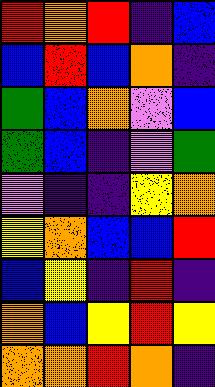[["red", "orange", "red", "indigo", "blue"], ["blue", "red", "blue", "orange", "indigo"], ["green", "blue", "orange", "violet", "blue"], ["green", "blue", "indigo", "violet", "green"], ["violet", "indigo", "indigo", "yellow", "orange"], ["yellow", "orange", "blue", "blue", "red"], ["blue", "yellow", "indigo", "red", "indigo"], ["orange", "blue", "yellow", "red", "yellow"], ["orange", "orange", "red", "orange", "indigo"]]